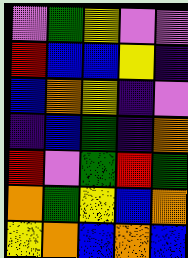[["violet", "green", "yellow", "violet", "violet"], ["red", "blue", "blue", "yellow", "indigo"], ["blue", "orange", "yellow", "indigo", "violet"], ["indigo", "blue", "green", "indigo", "orange"], ["red", "violet", "green", "red", "green"], ["orange", "green", "yellow", "blue", "orange"], ["yellow", "orange", "blue", "orange", "blue"]]